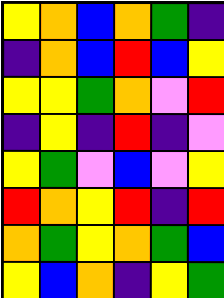[["yellow", "orange", "blue", "orange", "green", "indigo"], ["indigo", "orange", "blue", "red", "blue", "yellow"], ["yellow", "yellow", "green", "orange", "violet", "red"], ["indigo", "yellow", "indigo", "red", "indigo", "violet"], ["yellow", "green", "violet", "blue", "violet", "yellow"], ["red", "orange", "yellow", "red", "indigo", "red"], ["orange", "green", "yellow", "orange", "green", "blue"], ["yellow", "blue", "orange", "indigo", "yellow", "green"]]